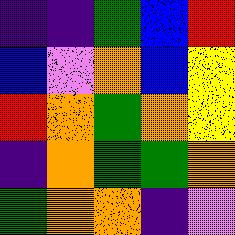[["indigo", "indigo", "green", "blue", "red"], ["blue", "violet", "orange", "blue", "yellow"], ["red", "orange", "green", "orange", "yellow"], ["indigo", "orange", "green", "green", "orange"], ["green", "orange", "orange", "indigo", "violet"]]